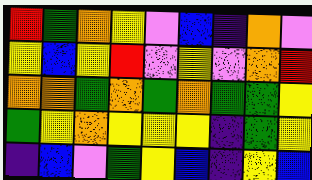[["red", "green", "orange", "yellow", "violet", "blue", "indigo", "orange", "violet"], ["yellow", "blue", "yellow", "red", "violet", "yellow", "violet", "orange", "red"], ["orange", "orange", "green", "orange", "green", "orange", "green", "green", "yellow"], ["green", "yellow", "orange", "yellow", "yellow", "yellow", "indigo", "green", "yellow"], ["indigo", "blue", "violet", "green", "yellow", "blue", "indigo", "yellow", "blue"]]